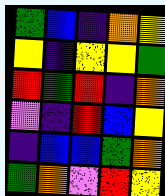[["green", "blue", "indigo", "orange", "yellow"], ["yellow", "indigo", "yellow", "yellow", "green"], ["red", "green", "red", "indigo", "orange"], ["violet", "indigo", "red", "blue", "yellow"], ["indigo", "blue", "blue", "green", "orange"], ["green", "orange", "violet", "red", "yellow"]]